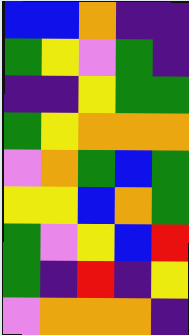[["blue", "blue", "orange", "indigo", "indigo"], ["green", "yellow", "violet", "green", "indigo"], ["indigo", "indigo", "yellow", "green", "green"], ["green", "yellow", "orange", "orange", "orange"], ["violet", "orange", "green", "blue", "green"], ["yellow", "yellow", "blue", "orange", "green"], ["green", "violet", "yellow", "blue", "red"], ["green", "indigo", "red", "indigo", "yellow"], ["violet", "orange", "orange", "orange", "indigo"]]